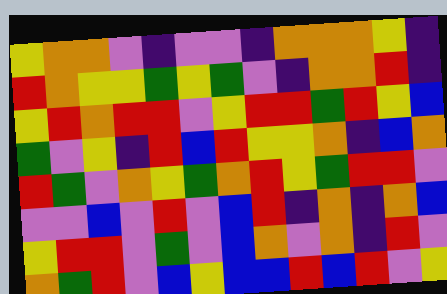[["yellow", "orange", "orange", "violet", "indigo", "violet", "violet", "indigo", "orange", "orange", "orange", "yellow", "indigo"], ["red", "orange", "yellow", "yellow", "green", "yellow", "green", "violet", "indigo", "orange", "orange", "red", "indigo"], ["yellow", "red", "orange", "red", "red", "violet", "yellow", "red", "red", "green", "red", "yellow", "blue"], ["green", "violet", "yellow", "indigo", "red", "blue", "red", "yellow", "yellow", "orange", "indigo", "blue", "orange"], ["red", "green", "violet", "orange", "yellow", "green", "orange", "red", "yellow", "green", "red", "red", "violet"], ["violet", "violet", "blue", "violet", "red", "violet", "blue", "red", "indigo", "orange", "indigo", "orange", "blue"], ["yellow", "red", "red", "violet", "green", "violet", "blue", "orange", "violet", "orange", "indigo", "red", "violet"], ["orange", "green", "red", "violet", "blue", "yellow", "blue", "blue", "red", "blue", "red", "violet", "yellow"]]